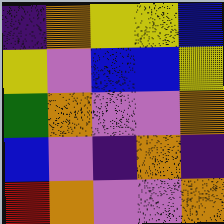[["indigo", "orange", "yellow", "yellow", "blue"], ["yellow", "violet", "blue", "blue", "yellow"], ["green", "orange", "violet", "violet", "orange"], ["blue", "violet", "indigo", "orange", "indigo"], ["red", "orange", "violet", "violet", "orange"]]